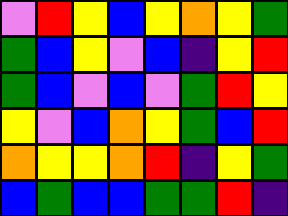[["violet", "red", "yellow", "blue", "yellow", "orange", "yellow", "green"], ["green", "blue", "yellow", "violet", "blue", "indigo", "yellow", "red"], ["green", "blue", "violet", "blue", "violet", "green", "red", "yellow"], ["yellow", "violet", "blue", "orange", "yellow", "green", "blue", "red"], ["orange", "yellow", "yellow", "orange", "red", "indigo", "yellow", "green"], ["blue", "green", "blue", "blue", "green", "green", "red", "indigo"]]